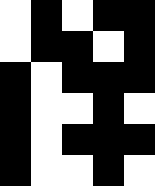[["white", "black", "white", "black", "black"], ["white", "black", "black", "white", "black"], ["black", "white", "black", "black", "black"], ["black", "white", "white", "black", "white"], ["black", "white", "black", "black", "black"], ["black", "white", "white", "black", "white"]]